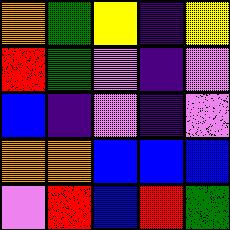[["orange", "green", "yellow", "indigo", "yellow"], ["red", "green", "violet", "indigo", "violet"], ["blue", "indigo", "violet", "indigo", "violet"], ["orange", "orange", "blue", "blue", "blue"], ["violet", "red", "blue", "red", "green"]]